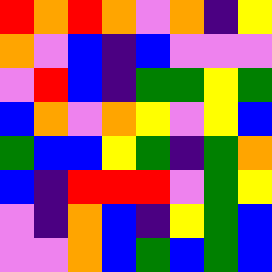[["red", "orange", "red", "orange", "violet", "orange", "indigo", "yellow"], ["orange", "violet", "blue", "indigo", "blue", "violet", "violet", "violet"], ["violet", "red", "blue", "indigo", "green", "green", "yellow", "green"], ["blue", "orange", "violet", "orange", "yellow", "violet", "yellow", "blue"], ["green", "blue", "blue", "yellow", "green", "indigo", "green", "orange"], ["blue", "indigo", "red", "red", "red", "violet", "green", "yellow"], ["violet", "indigo", "orange", "blue", "indigo", "yellow", "green", "blue"], ["violet", "violet", "orange", "blue", "green", "blue", "green", "blue"]]